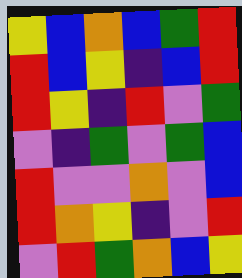[["yellow", "blue", "orange", "blue", "green", "red"], ["red", "blue", "yellow", "indigo", "blue", "red"], ["red", "yellow", "indigo", "red", "violet", "green"], ["violet", "indigo", "green", "violet", "green", "blue"], ["red", "violet", "violet", "orange", "violet", "blue"], ["red", "orange", "yellow", "indigo", "violet", "red"], ["violet", "red", "green", "orange", "blue", "yellow"]]